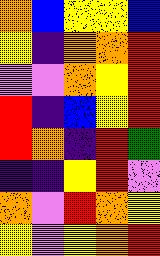[["orange", "blue", "yellow", "yellow", "blue"], ["yellow", "indigo", "orange", "orange", "red"], ["violet", "violet", "orange", "yellow", "red"], ["red", "indigo", "blue", "yellow", "red"], ["red", "orange", "indigo", "red", "green"], ["indigo", "indigo", "yellow", "red", "violet"], ["orange", "violet", "red", "orange", "yellow"], ["yellow", "violet", "yellow", "orange", "red"]]